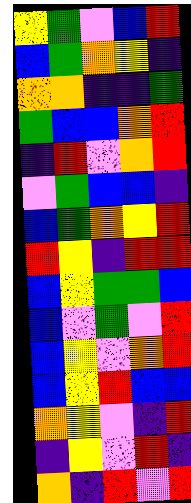[["yellow", "green", "violet", "blue", "red"], ["blue", "green", "orange", "yellow", "indigo"], ["orange", "orange", "indigo", "indigo", "green"], ["green", "blue", "blue", "orange", "red"], ["indigo", "red", "violet", "orange", "red"], ["violet", "green", "blue", "blue", "indigo"], ["blue", "green", "orange", "yellow", "red"], ["red", "yellow", "indigo", "red", "red"], ["blue", "yellow", "green", "green", "blue"], ["blue", "violet", "green", "violet", "red"], ["blue", "yellow", "violet", "orange", "red"], ["blue", "yellow", "red", "blue", "blue"], ["orange", "yellow", "violet", "indigo", "red"], ["indigo", "yellow", "violet", "red", "indigo"], ["orange", "indigo", "red", "violet", "red"]]